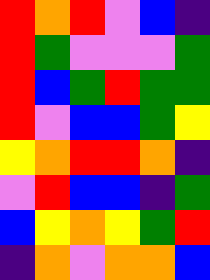[["red", "orange", "red", "violet", "blue", "indigo"], ["red", "green", "violet", "violet", "violet", "green"], ["red", "blue", "green", "red", "green", "green"], ["red", "violet", "blue", "blue", "green", "yellow"], ["yellow", "orange", "red", "red", "orange", "indigo"], ["violet", "red", "blue", "blue", "indigo", "green"], ["blue", "yellow", "orange", "yellow", "green", "red"], ["indigo", "orange", "violet", "orange", "orange", "blue"]]